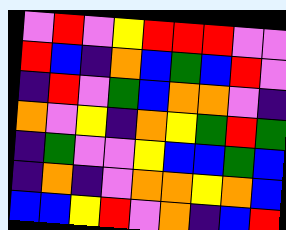[["violet", "red", "violet", "yellow", "red", "red", "red", "violet", "violet"], ["red", "blue", "indigo", "orange", "blue", "green", "blue", "red", "violet"], ["indigo", "red", "violet", "green", "blue", "orange", "orange", "violet", "indigo"], ["orange", "violet", "yellow", "indigo", "orange", "yellow", "green", "red", "green"], ["indigo", "green", "violet", "violet", "yellow", "blue", "blue", "green", "blue"], ["indigo", "orange", "indigo", "violet", "orange", "orange", "yellow", "orange", "blue"], ["blue", "blue", "yellow", "red", "violet", "orange", "indigo", "blue", "red"]]